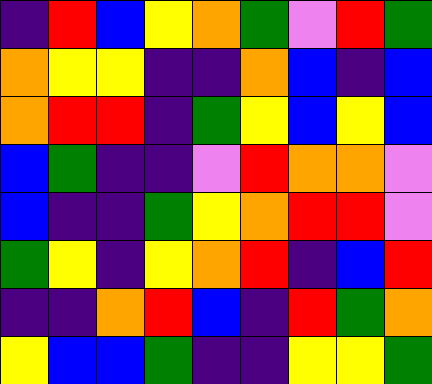[["indigo", "red", "blue", "yellow", "orange", "green", "violet", "red", "green"], ["orange", "yellow", "yellow", "indigo", "indigo", "orange", "blue", "indigo", "blue"], ["orange", "red", "red", "indigo", "green", "yellow", "blue", "yellow", "blue"], ["blue", "green", "indigo", "indigo", "violet", "red", "orange", "orange", "violet"], ["blue", "indigo", "indigo", "green", "yellow", "orange", "red", "red", "violet"], ["green", "yellow", "indigo", "yellow", "orange", "red", "indigo", "blue", "red"], ["indigo", "indigo", "orange", "red", "blue", "indigo", "red", "green", "orange"], ["yellow", "blue", "blue", "green", "indigo", "indigo", "yellow", "yellow", "green"]]